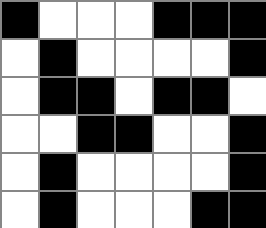[["black", "white", "white", "white", "black", "black", "black"], ["white", "black", "white", "white", "white", "white", "black"], ["white", "black", "black", "white", "black", "black", "white"], ["white", "white", "black", "black", "white", "white", "black"], ["white", "black", "white", "white", "white", "white", "black"], ["white", "black", "white", "white", "white", "black", "black"]]